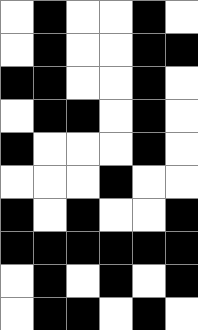[["white", "black", "white", "white", "black", "white"], ["white", "black", "white", "white", "black", "black"], ["black", "black", "white", "white", "black", "white"], ["white", "black", "black", "white", "black", "white"], ["black", "white", "white", "white", "black", "white"], ["white", "white", "white", "black", "white", "white"], ["black", "white", "black", "white", "white", "black"], ["black", "black", "black", "black", "black", "black"], ["white", "black", "white", "black", "white", "black"], ["white", "black", "black", "white", "black", "white"]]